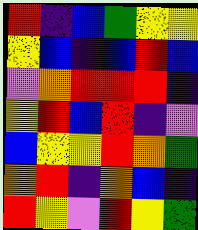[["red", "indigo", "blue", "green", "yellow", "yellow"], ["yellow", "blue", "indigo", "blue", "red", "blue"], ["violet", "orange", "red", "red", "red", "indigo"], ["yellow", "red", "blue", "red", "indigo", "violet"], ["blue", "yellow", "yellow", "red", "orange", "green"], ["orange", "red", "indigo", "orange", "blue", "indigo"], ["red", "yellow", "violet", "red", "yellow", "green"]]